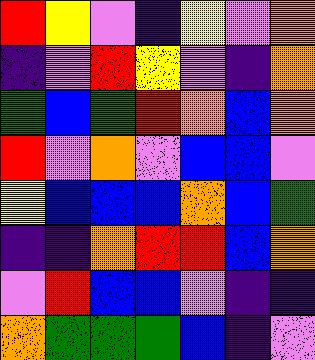[["red", "yellow", "violet", "indigo", "yellow", "violet", "orange"], ["indigo", "violet", "red", "yellow", "violet", "indigo", "orange"], ["green", "blue", "green", "red", "orange", "blue", "orange"], ["red", "violet", "orange", "violet", "blue", "blue", "violet"], ["yellow", "blue", "blue", "blue", "orange", "blue", "green"], ["indigo", "indigo", "orange", "red", "red", "blue", "orange"], ["violet", "red", "blue", "blue", "violet", "indigo", "indigo"], ["orange", "green", "green", "green", "blue", "indigo", "violet"]]